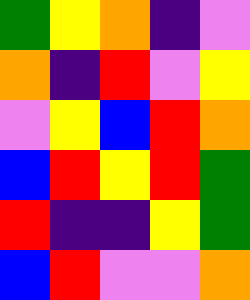[["green", "yellow", "orange", "indigo", "violet"], ["orange", "indigo", "red", "violet", "yellow"], ["violet", "yellow", "blue", "red", "orange"], ["blue", "red", "yellow", "red", "green"], ["red", "indigo", "indigo", "yellow", "green"], ["blue", "red", "violet", "violet", "orange"]]